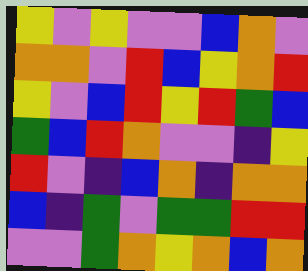[["yellow", "violet", "yellow", "violet", "violet", "blue", "orange", "violet"], ["orange", "orange", "violet", "red", "blue", "yellow", "orange", "red"], ["yellow", "violet", "blue", "red", "yellow", "red", "green", "blue"], ["green", "blue", "red", "orange", "violet", "violet", "indigo", "yellow"], ["red", "violet", "indigo", "blue", "orange", "indigo", "orange", "orange"], ["blue", "indigo", "green", "violet", "green", "green", "red", "red"], ["violet", "violet", "green", "orange", "yellow", "orange", "blue", "orange"]]